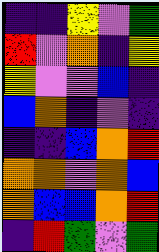[["indigo", "indigo", "yellow", "violet", "green"], ["red", "violet", "orange", "indigo", "yellow"], ["yellow", "violet", "violet", "blue", "indigo"], ["blue", "orange", "indigo", "violet", "indigo"], ["indigo", "indigo", "blue", "orange", "red"], ["orange", "orange", "violet", "orange", "blue"], ["orange", "blue", "blue", "orange", "red"], ["indigo", "red", "green", "violet", "green"]]